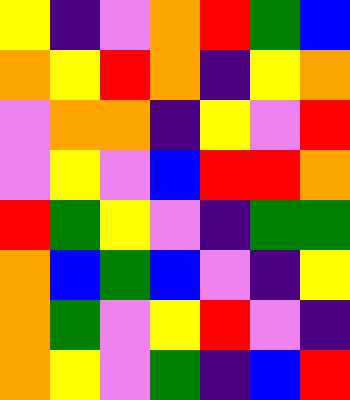[["yellow", "indigo", "violet", "orange", "red", "green", "blue"], ["orange", "yellow", "red", "orange", "indigo", "yellow", "orange"], ["violet", "orange", "orange", "indigo", "yellow", "violet", "red"], ["violet", "yellow", "violet", "blue", "red", "red", "orange"], ["red", "green", "yellow", "violet", "indigo", "green", "green"], ["orange", "blue", "green", "blue", "violet", "indigo", "yellow"], ["orange", "green", "violet", "yellow", "red", "violet", "indigo"], ["orange", "yellow", "violet", "green", "indigo", "blue", "red"]]